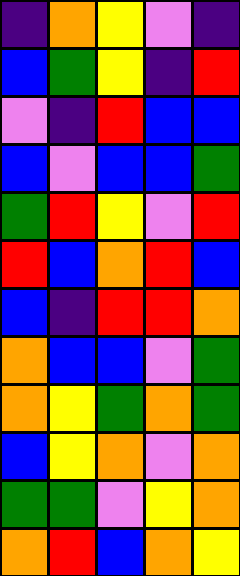[["indigo", "orange", "yellow", "violet", "indigo"], ["blue", "green", "yellow", "indigo", "red"], ["violet", "indigo", "red", "blue", "blue"], ["blue", "violet", "blue", "blue", "green"], ["green", "red", "yellow", "violet", "red"], ["red", "blue", "orange", "red", "blue"], ["blue", "indigo", "red", "red", "orange"], ["orange", "blue", "blue", "violet", "green"], ["orange", "yellow", "green", "orange", "green"], ["blue", "yellow", "orange", "violet", "orange"], ["green", "green", "violet", "yellow", "orange"], ["orange", "red", "blue", "orange", "yellow"]]